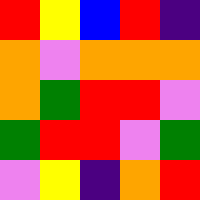[["red", "yellow", "blue", "red", "indigo"], ["orange", "violet", "orange", "orange", "orange"], ["orange", "green", "red", "red", "violet"], ["green", "red", "red", "violet", "green"], ["violet", "yellow", "indigo", "orange", "red"]]